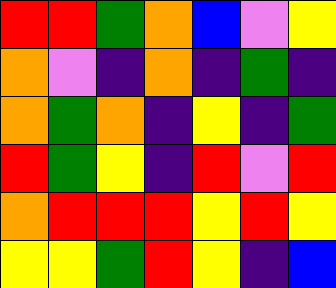[["red", "red", "green", "orange", "blue", "violet", "yellow"], ["orange", "violet", "indigo", "orange", "indigo", "green", "indigo"], ["orange", "green", "orange", "indigo", "yellow", "indigo", "green"], ["red", "green", "yellow", "indigo", "red", "violet", "red"], ["orange", "red", "red", "red", "yellow", "red", "yellow"], ["yellow", "yellow", "green", "red", "yellow", "indigo", "blue"]]